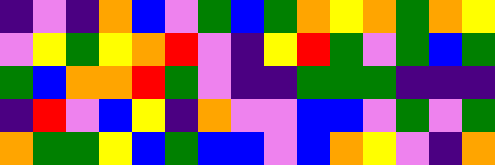[["indigo", "violet", "indigo", "orange", "blue", "violet", "green", "blue", "green", "orange", "yellow", "orange", "green", "orange", "yellow"], ["violet", "yellow", "green", "yellow", "orange", "red", "violet", "indigo", "yellow", "red", "green", "violet", "green", "blue", "green"], ["green", "blue", "orange", "orange", "red", "green", "violet", "indigo", "indigo", "green", "green", "green", "indigo", "indigo", "indigo"], ["indigo", "red", "violet", "blue", "yellow", "indigo", "orange", "violet", "violet", "blue", "blue", "violet", "green", "violet", "green"], ["orange", "green", "green", "yellow", "blue", "green", "blue", "blue", "violet", "blue", "orange", "yellow", "violet", "indigo", "orange"]]